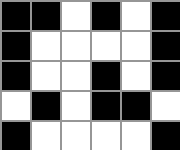[["black", "black", "white", "black", "white", "black"], ["black", "white", "white", "white", "white", "black"], ["black", "white", "white", "black", "white", "black"], ["white", "black", "white", "black", "black", "white"], ["black", "white", "white", "white", "white", "black"]]